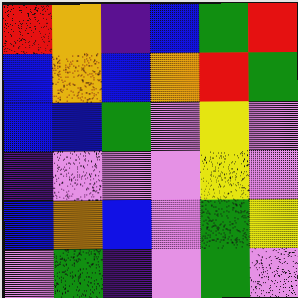[["red", "orange", "indigo", "blue", "green", "red"], ["blue", "orange", "blue", "orange", "red", "green"], ["blue", "blue", "green", "violet", "yellow", "violet"], ["indigo", "violet", "violet", "violet", "yellow", "violet"], ["blue", "orange", "blue", "violet", "green", "yellow"], ["violet", "green", "indigo", "violet", "green", "violet"]]